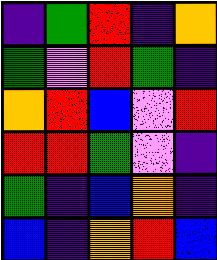[["indigo", "green", "red", "indigo", "orange"], ["green", "violet", "red", "green", "indigo"], ["orange", "red", "blue", "violet", "red"], ["red", "red", "green", "violet", "indigo"], ["green", "indigo", "blue", "orange", "indigo"], ["blue", "indigo", "orange", "red", "blue"]]